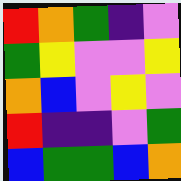[["red", "orange", "green", "indigo", "violet"], ["green", "yellow", "violet", "violet", "yellow"], ["orange", "blue", "violet", "yellow", "violet"], ["red", "indigo", "indigo", "violet", "green"], ["blue", "green", "green", "blue", "orange"]]